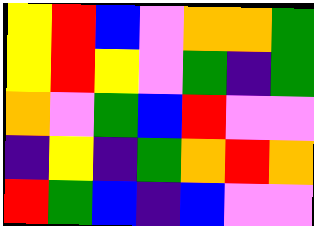[["yellow", "red", "blue", "violet", "orange", "orange", "green"], ["yellow", "red", "yellow", "violet", "green", "indigo", "green"], ["orange", "violet", "green", "blue", "red", "violet", "violet"], ["indigo", "yellow", "indigo", "green", "orange", "red", "orange"], ["red", "green", "blue", "indigo", "blue", "violet", "violet"]]